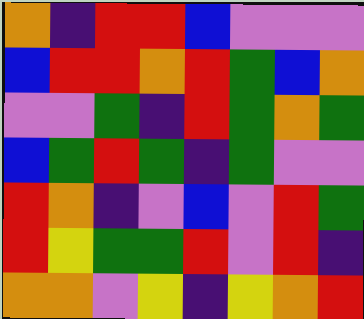[["orange", "indigo", "red", "red", "blue", "violet", "violet", "violet"], ["blue", "red", "red", "orange", "red", "green", "blue", "orange"], ["violet", "violet", "green", "indigo", "red", "green", "orange", "green"], ["blue", "green", "red", "green", "indigo", "green", "violet", "violet"], ["red", "orange", "indigo", "violet", "blue", "violet", "red", "green"], ["red", "yellow", "green", "green", "red", "violet", "red", "indigo"], ["orange", "orange", "violet", "yellow", "indigo", "yellow", "orange", "red"]]